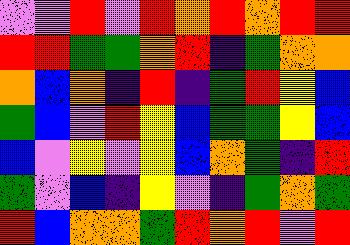[["violet", "violet", "red", "violet", "red", "orange", "red", "orange", "red", "red"], ["red", "red", "green", "green", "orange", "red", "indigo", "green", "orange", "orange"], ["orange", "blue", "orange", "indigo", "red", "indigo", "green", "red", "yellow", "blue"], ["green", "blue", "violet", "red", "yellow", "blue", "green", "green", "yellow", "blue"], ["blue", "violet", "yellow", "violet", "yellow", "blue", "orange", "green", "indigo", "red"], ["green", "violet", "blue", "indigo", "yellow", "violet", "indigo", "green", "orange", "green"], ["red", "blue", "orange", "orange", "green", "red", "orange", "red", "violet", "red"]]